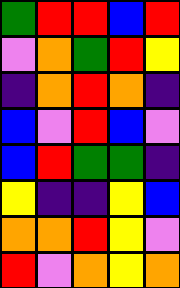[["green", "red", "red", "blue", "red"], ["violet", "orange", "green", "red", "yellow"], ["indigo", "orange", "red", "orange", "indigo"], ["blue", "violet", "red", "blue", "violet"], ["blue", "red", "green", "green", "indigo"], ["yellow", "indigo", "indigo", "yellow", "blue"], ["orange", "orange", "red", "yellow", "violet"], ["red", "violet", "orange", "yellow", "orange"]]